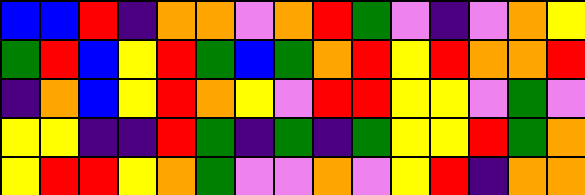[["blue", "blue", "red", "indigo", "orange", "orange", "violet", "orange", "red", "green", "violet", "indigo", "violet", "orange", "yellow"], ["green", "red", "blue", "yellow", "red", "green", "blue", "green", "orange", "red", "yellow", "red", "orange", "orange", "red"], ["indigo", "orange", "blue", "yellow", "red", "orange", "yellow", "violet", "red", "red", "yellow", "yellow", "violet", "green", "violet"], ["yellow", "yellow", "indigo", "indigo", "red", "green", "indigo", "green", "indigo", "green", "yellow", "yellow", "red", "green", "orange"], ["yellow", "red", "red", "yellow", "orange", "green", "violet", "violet", "orange", "violet", "yellow", "red", "indigo", "orange", "orange"]]